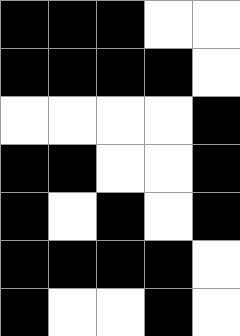[["black", "black", "black", "white", "white"], ["black", "black", "black", "black", "white"], ["white", "white", "white", "white", "black"], ["black", "black", "white", "white", "black"], ["black", "white", "black", "white", "black"], ["black", "black", "black", "black", "white"], ["black", "white", "white", "black", "white"]]